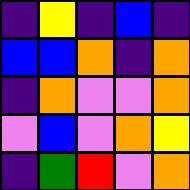[["indigo", "yellow", "indigo", "blue", "indigo"], ["blue", "blue", "orange", "indigo", "orange"], ["indigo", "orange", "violet", "violet", "orange"], ["violet", "blue", "violet", "orange", "yellow"], ["indigo", "green", "red", "violet", "orange"]]